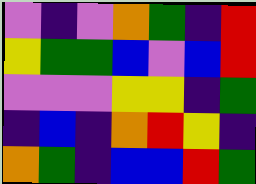[["violet", "indigo", "violet", "orange", "green", "indigo", "red"], ["yellow", "green", "green", "blue", "violet", "blue", "red"], ["violet", "violet", "violet", "yellow", "yellow", "indigo", "green"], ["indigo", "blue", "indigo", "orange", "red", "yellow", "indigo"], ["orange", "green", "indigo", "blue", "blue", "red", "green"]]